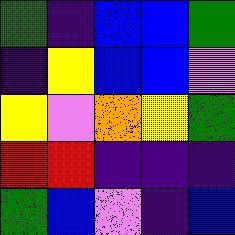[["green", "indigo", "blue", "blue", "green"], ["indigo", "yellow", "blue", "blue", "violet"], ["yellow", "violet", "orange", "yellow", "green"], ["red", "red", "indigo", "indigo", "indigo"], ["green", "blue", "violet", "indigo", "blue"]]